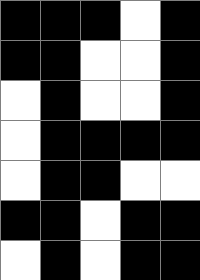[["black", "black", "black", "white", "black"], ["black", "black", "white", "white", "black"], ["white", "black", "white", "white", "black"], ["white", "black", "black", "black", "black"], ["white", "black", "black", "white", "white"], ["black", "black", "white", "black", "black"], ["white", "black", "white", "black", "black"]]